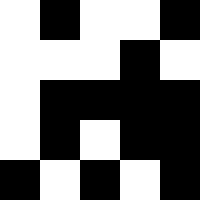[["white", "black", "white", "white", "black"], ["white", "white", "white", "black", "white"], ["white", "black", "black", "black", "black"], ["white", "black", "white", "black", "black"], ["black", "white", "black", "white", "black"]]